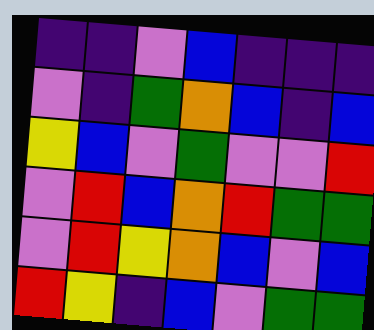[["indigo", "indigo", "violet", "blue", "indigo", "indigo", "indigo"], ["violet", "indigo", "green", "orange", "blue", "indigo", "blue"], ["yellow", "blue", "violet", "green", "violet", "violet", "red"], ["violet", "red", "blue", "orange", "red", "green", "green"], ["violet", "red", "yellow", "orange", "blue", "violet", "blue"], ["red", "yellow", "indigo", "blue", "violet", "green", "green"]]